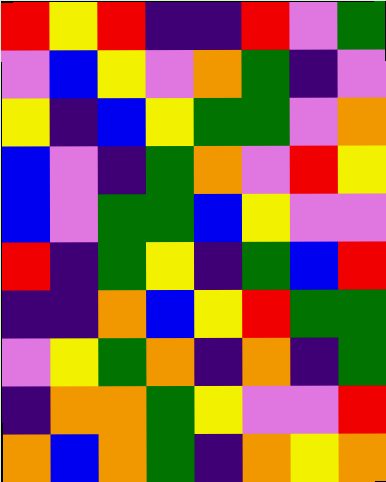[["red", "yellow", "red", "indigo", "indigo", "red", "violet", "green"], ["violet", "blue", "yellow", "violet", "orange", "green", "indigo", "violet"], ["yellow", "indigo", "blue", "yellow", "green", "green", "violet", "orange"], ["blue", "violet", "indigo", "green", "orange", "violet", "red", "yellow"], ["blue", "violet", "green", "green", "blue", "yellow", "violet", "violet"], ["red", "indigo", "green", "yellow", "indigo", "green", "blue", "red"], ["indigo", "indigo", "orange", "blue", "yellow", "red", "green", "green"], ["violet", "yellow", "green", "orange", "indigo", "orange", "indigo", "green"], ["indigo", "orange", "orange", "green", "yellow", "violet", "violet", "red"], ["orange", "blue", "orange", "green", "indigo", "orange", "yellow", "orange"]]